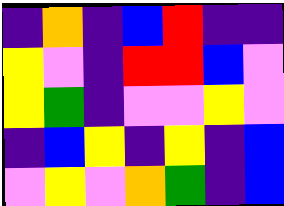[["indigo", "orange", "indigo", "blue", "red", "indigo", "indigo"], ["yellow", "violet", "indigo", "red", "red", "blue", "violet"], ["yellow", "green", "indigo", "violet", "violet", "yellow", "violet"], ["indigo", "blue", "yellow", "indigo", "yellow", "indigo", "blue"], ["violet", "yellow", "violet", "orange", "green", "indigo", "blue"]]